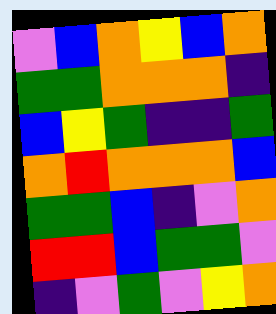[["violet", "blue", "orange", "yellow", "blue", "orange"], ["green", "green", "orange", "orange", "orange", "indigo"], ["blue", "yellow", "green", "indigo", "indigo", "green"], ["orange", "red", "orange", "orange", "orange", "blue"], ["green", "green", "blue", "indigo", "violet", "orange"], ["red", "red", "blue", "green", "green", "violet"], ["indigo", "violet", "green", "violet", "yellow", "orange"]]